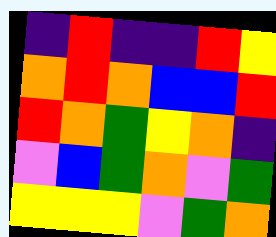[["indigo", "red", "indigo", "indigo", "red", "yellow"], ["orange", "red", "orange", "blue", "blue", "red"], ["red", "orange", "green", "yellow", "orange", "indigo"], ["violet", "blue", "green", "orange", "violet", "green"], ["yellow", "yellow", "yellow", "violet", "green", "orange"]]